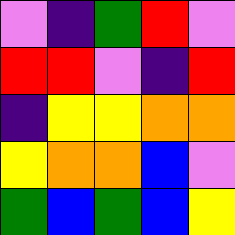[["violet", "indigo", "green", "red", "violet"], ["red", "red", "violet", "indigo", "red"], ["indigo", "yellow", "yellow", "orange", "orange"], ["yellow", "orange", "orange", "blue", "violet"], ["green", "blue", "green", "blue", "yellow"]]